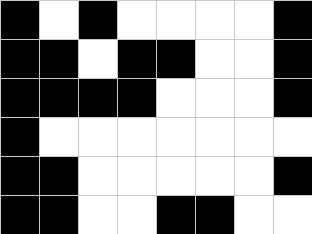[["black", "white", "black", "white", "white", "white", "white", "black"], ["black", "black", "white", "black", "black", "white", "white", "black"], ["black", "black", "black", "black", "white", "white", "white", "black"], ["black", "white", "white", "white", "white", "white", "white", "white"], ["black", "black", "white", "white", "white", "white", "white", "black"], ["black", "black", "white", "white", "black", "black", "white", "white"]]